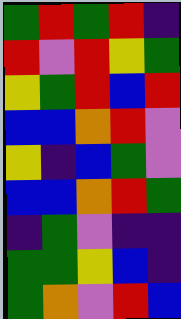[["green", "red", "green", "red", "indigo"], ["red", "violet", "red", "yellow", "green"], ["yellow", "green", "red", "blue", "red"], ["blue", "blue", "orange", "red", "violet"], ["yellow", "indigo", "blue", "green", "violet"], ["blue", "blue", "orange", "red", "green"], ["indigo", "green", "violet", "indigo", "indigo"], ["green", "green", "yellow", "blue", "indigo"], ["green", "orange", "violet", "red", "blue"]]